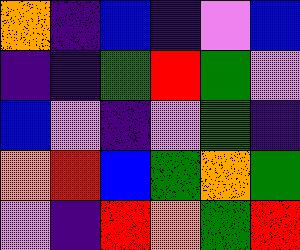[["orange", "indigo", "blue", "indigo", "violet", "blue"], ["indigo", "indigo", "green", "red", "green", "violet"], ["blue", "violet", "indigo", "violet", "green", "indigo"], ["orange", "red", "blue", "green", "orange", "green"], ["violet", "indigo", "red", "orange", "green", "red"]]